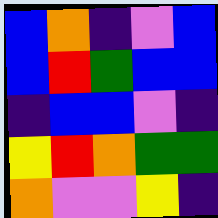[["blue", "orange", "indigo", "violet", "blue"], ["blue", "red", "green", "blue", "blue"], ["indigo", "blue", "blue", "violet", "indigo"], ["yellow", "red", "orange", "green", "green"], ["orange", "violet", "violet", "yellow", "indigo"]]